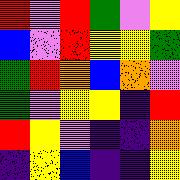[["red", "violet", "red", "green", "violet", "yellow"], ["blue", "violet", "red", "yellow", "yellow", "green"], ["green", "red", "orange", "blue", "orange", "violet"], ["green", "violet", "yellow", "yellow", "indigo", "red"], ["red", "yellow", "violet", "indigo", "indigo", "orange"], ["indigo", "yellow", "blue", "indigo", "indigo", "yellow"]]